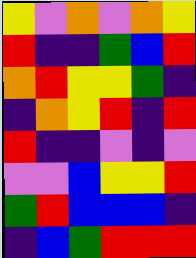[["yellow", "violet", "orange", "violet", "orange", "yellow"], ["red", "indigo", "indigo", "green", "blue", "red"], ["orange", "red", "yellow", "yellow", "green", "indigo"], ["indigo", "orange", "yellow", "red", "indigo", "red"], ["red", "indigo", "indigo", "violet", "indigo", "violet"], ["violet", "violet", "blue", "yellow", "yellow", "red"], ["green", "red", "blue", "blue", "blue", "indigo"], ["indigo", "blue", "green", "red", "red", "red"]]